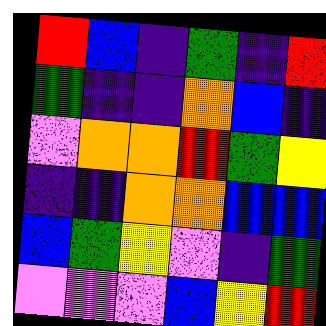[["red", "blue", "indigo", "green", "indigo", "red"], ["green", "indigo", "indigo", "orange", "blue", "indigo"], ["violet", "orange", "orange", "red", "green", "yellow"], ["indigo", "indigo", "orange", "orange", "blue", "blue"], ["blue", "green", "yellow", "violet", "indigo", "green"], ["violet", "violet", "violet", "blue", "yellow", "red"]]